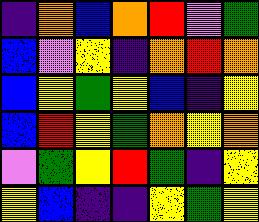[["indigo", "orange", "blue", "orange", "red", "violet", "green"], ["blue", "violet", "yellow", "indigo", "orange", "red", "orange"], ["blue", "yellow", "green", "yellow", "blue", "indigo", "yellow"], ["blue", "red", "yellow", "green", "orange", "yellow", "orange"], ["violet", "green", "yellow", "red", "green", "indigo", "yellow"], ["yellow", "blue", "indigo", "indigo", "yellow", "green", "yellow"]]